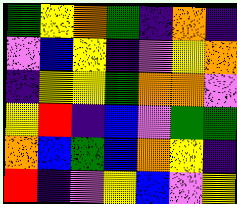[["green", "yellow", "orange", "green", "indigo", "orange", "indigo"], ["violet", "blue", "yellow", "indigo", "violet", "yellow", "orange"], ["indigo", "yellow", "yellow", "green", "orange", "orange", "violet"], ["yellow", "red", "indigo", "blue", "violet", "green", "green"], ["orange", "blue", "green", "blue", "orange", "yellow", "indigo"], ["red", "indigo", "violet", "yellow", "blue", "violet", "yellow"]]